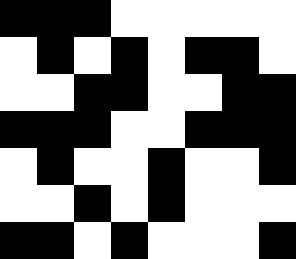[["black", "black", "black", "white", "white", "white", "white", "white"], ["white", "black", "white", "black", "white", "black", "black", "white"], ["white", "white", "black", "black", "white", "white", "black", "black"], ["black", "black", "black", "white", "white", "black", "black", "black"], ["white", "black", "white", "white", "black", "white", "white", "black"], ["white", "white", "black", "white", "black", "white", "white", "white"], ["black", "black", "white", "black", "white", "white", "white", "black"]]